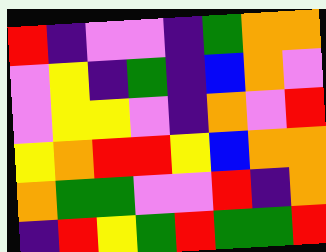[["red", "indigo", "violet", "violet", "indigo", "green", "orange", "orange"], ["violet", "yellow", "indigo", "green", "indigo", "blue", "orange", "violet"], ["violet", "yellow", "yellow", "violet", "indigo", "orange", "violet", "red"], ["yellow", "orange", "red", "red", "yellow", "blue", "orange", "orange"], ["orange", "green", "green", "violet", "violet", "red", "indigo", "orange"], ["indigo", "red", "yellow", "green", "red", "green", "green", "red"]]